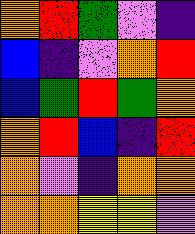[["orange", "red", "green", "violet", "indigo"], ["blue", "indigo", "violet", "orange", "red"], ["blue", "green", "red", "green", "orange"], ["orange", "red", "blue", "indigo", "red"], ["orange", "violet", "indigo", "orange", "orange"], ["orange", "orange", "yellow", "yellow", "violet"]]